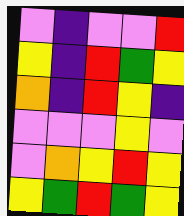[["violet", "indigo", "violet", "violet", "red"], ["yellow", "indigo", "red", "green", "yellow"], ["orange", "indigo", "red", "yellow", "indigo"], ["violet", "violet", "violet", "yellow", "violet"], ["violet", "orange", "yellow", "red", "yellow"], ["yellow", "green", "red", "green", "yellow"]]